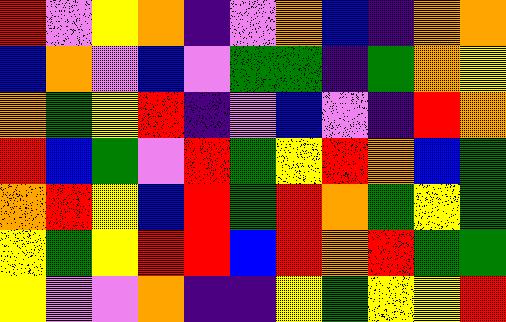[["red", "violet", "yellow", "orange", "indigo", "violet", "orange", "blue", "indigo", "orange", "orange"], ["blue", "orange", "violet", "blue", "violet", "green", "green", "indigo", "green", "orange", "yellow"], ["orange", "green", "yellow", "red", "indigo", "violet", "blue", "violet", "indigo", "red", "orange"], ["red", "blue", "green", "violet", "red", "green", "yellow", "red", "orange", "blue", "green"], ["orange", "red", "yellow", "blue", "red", "green", "red", "orange", "green", "yellow", "green"], ["yellow", "green", "yellow", "red", "red", "blue", "red", "orange", "red", "green", "green"], ["yellow", "violet", "violet", "orange", "indigo", "indigo", "yellow", "green", "yellow", "yellow", "red"]]